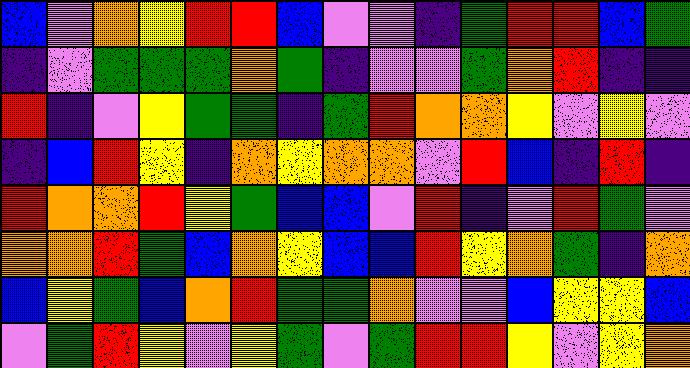[["blue", "violet", "orange", "yellow", "red", "red", "blue", "violet", "violet", "indigo", "green", "red", "red", "blue", "green"], ["indigo", "violet", "green", "green", "green", "orange", "green", "indigo", "violet", "violet", "green", "orange", "red", "indigo", "indigo"], ["red", "indigo", "violet", "yellow", "green", "green", "indigo", "green", "red", "orange", "orange", "yellow", "violet", "yellow", "violet"], ["indigo", "blue", "red", "yellow", "indigo", "orange", "yellow", "orange", "orange", "violet", "red", "blue", "indigo", "red", "indigo"], ["red", "orange", "orange", "red", "yellow", "green", "blue", "blue", "violet", "red", "indigo", "violet", "red", "green", "violet"], ["orange", "orange", "red", "green", "blue", "orange", "yellow", "blue", "blue", "red", "yellow", "orange", "green", "indigo", "orange"], ["blue", "yellow", "green", "blue", "orange", "red", "green", "green", "orange", "violet", "violet", "blue", "yellow", "yellow", "blue"], ["violet", "green", "red", "yellow", "violet", "yellow", "green", "violet", "green", "red", "red", "yellow", "violet", "yellow", "orange"]]